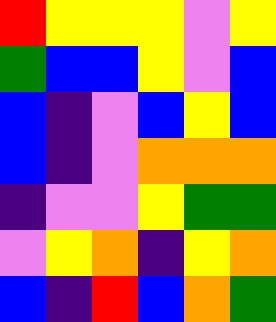[["red", "yellow", "yellow", "yellow", "violet", "yellow"], ["green", "blue", "blue", "yellow", "violet", "blue"], ["blue", "indigo", "violet", "blue", "yellow", "blue"], ["blue", "indigo", "violet", "orange", "orange", "orange"], ["indigo", "violet", "violet", "yellow", "green", "green"], ["violet", "yellow", "orange", "indigo", "yellow", "orange"], ["blue", "indigo", "red", "blue", "orange", "green"]]